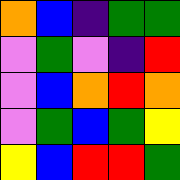[["orange", "blue", "indigo", "green", "green"], ["violet", "green", "violet", "indigo", "red"], ["violet", "blue", "orange", "red", "orange"], ["violet", "green", "blue", "green", "yellow"], ["yellow", "blue", "red", "red", "green"]]